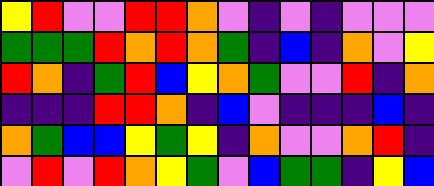[["yellow", "red", "violet", "violet", "red", "red", "orange", "violet", "indigo", "violet", "indigo", "violet", "violet", "violet"], ["green", "green", "green", "red", "orange", "red", "orange", "green", "indigo", "blue", "indigo", "orange", "violet", "yellow"], ["red", "orange", "indigo", "green", "red", "blue", "yellow", "orange", "green", "violet", "violet", "red", "indigo", "orange"], ["indigo", "indigo", "indigo", "red", "red", "orange", "indigo", "blue", "violet", "indigo", "indigo", "indigo", "blue", "indigo"], ["orange", "green", "blue", "blue", "yellow", "green", "yellow", "indigo", "orange", "violet", "violet", "orange", "red", "indigo"], ["violet", "red", "violet", "red", "orange", "yellow", "green", "violet", "blue", "green", "green", "indigo", "yellow", "blue"]]